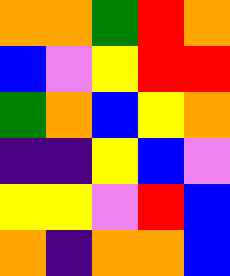[["orange", "orange", "green", "red", "orange"], ["blue", "violet", "yellow", "red", "red"], ["green", "orange", "blue", "yellow", "orange"], ["indigo", "indigo", "yellow", "blue", "violet"], ["yellow", "yellow", "violet", "red", "blue"], ["orange", "indigo", "orange", "orange", "blue"]]